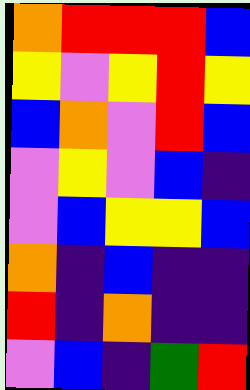[["orange", "red", "red", "red", "blue"], ["yellow", "violet", "yellow", "red", "yellow"], ["blue", "orange", "violet", "red", "blue"], ["violet", "yellow", "violet", "blue", "indigo"], ["violet", "blue", "yellow", "yellow", "blue"], ["orange", "indigo", "blue", "indigo", "indigo"], ["red", "indigo", "orange", "indigo", "indigo"], ["violet", "blue", "indigo", "green", "red"]]